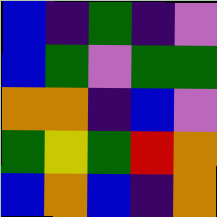[["blue", "indigo", "green", "indigo", "violet"], ["blue", "green", "violet", "green", "green"], ["orange", "orange", "indigo", "blue", "violet"], ["green", "yellow", "green", "red", "orange"], ["blue", "orange", "blue", "indigo", "orange"]]